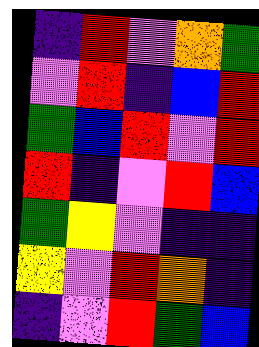[["indigo", "red", "violet", "orange", "green"], ["violet", "red", "indigo", "blue", "red"], ["green", "blue", "red", "violet", "red"], ["red", "indigo", "violet", "red", "blue"], ["green", "yellow", "violet", "indigo", "indigo"], ["yellow", "violet", "red", "orange", "indigo"], ["indigo", "violet", "red", "green", "blue"]]